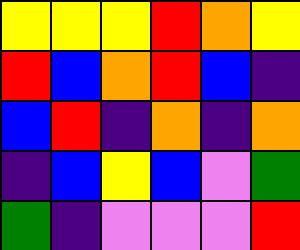[["yellow", "yellow", "yellow", "red", "orange", "yellow"], ["red", "blue", "orange", "red", "blue", "indigo"], ["blue", "red", "indigo", "orange", "indigo", "orange"], ["indigo", "blue", "yellow", "blue", "violet", "green"], ["green", "indigo", "violet", "violet", "violet", "red"]]